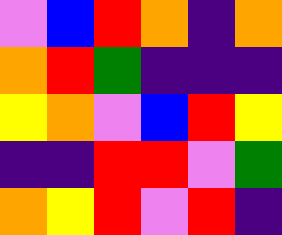[["violet", "blue", "red", "orange", "indigo", "orange"], ["orange", "red", "green", "indigo", "indigo", "indigo"], ["yellow", "orange", "violet", "blue", "red", "yellow"], ["indigo", "indigo", "red", "red", "violet", "green"], ["orange", "yellow", "red", "violet", "red", "indigo"]]